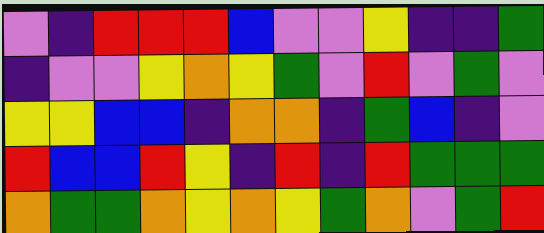[["violet", "indigo", "red", "red", "red", "blue", "violet", "violet", "yellow", "indigo", "indigo", "green"], ["indigo", "violet", "violet", "yellow", "orange", "yellow", "green", "violet", "red", "violet", "green", "violet"], ["yellow", "yellow", "blue", "blue", "indigo", "orange", "orange", "indigo", "green", "blue", "indigo", "violet"], ["red", "blue", "blue", "red", "yellow", "indigo", "red", "indigo", "red", "green", "green", "green"], ["orange", "green", "green", "orange", "yellow", "orange", "yellow", "green", "orange", "violet", "green", "red"]]